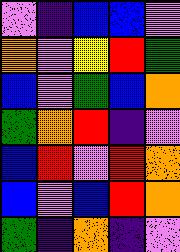[["violet", "indigo", "blue", "blue", "violet"], ["orange", "violet", "yellow", "red", "green"], ["blue", "violet", "green", "blue", "orange"], ["green", "orange", "red", "indigo", "violet"], ["blue", "red", "violet", "red", "orange"], ["blue", "violet", "blue", "red", "orange"], ["green", "indigo", "orange", "indigo", "violet"]]